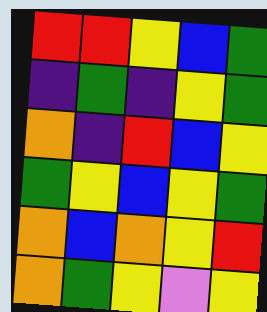[["red", "red", "yellow", "blue", "green"], ["indigo", "green", "indigo", "yellow", "green"], ["orange", "indigo", "red", "blue", "yellow"], ["green", "yellow", "blue", "yellow", "green"], ["orange", "blue", "orange", "yellow", "red"], ["orange", "green", "yellow", "violet", "yellow"]]